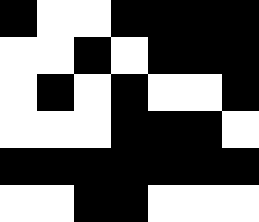[["black", "white", "white", "black", "black", "black", "black"], ["white", "white", "black", "white", "black", "black", "black"], ["white", "black", "white", "black", "white", "white", "black"], ["white", "white", "white", "black", "black", "black", "white"], ["black", "black", "black", "black", "black", "black", "black"], ["white", "white", "black", "black", "white", "white", "white"]]